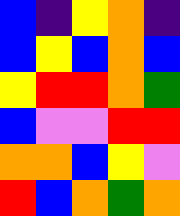[["blue", "indigo", "yellow", "orange", "indigo"], ["blue", "yellow", "blue", "orange", "blue"], ["yellow", "red", "red", "orange", "green"], ["blue", "violet", "violet", "red", "red"], ["orange", "orange", "blue", "yellow", "violet"], ["red", "blue", "orange", "green", "orange"]]